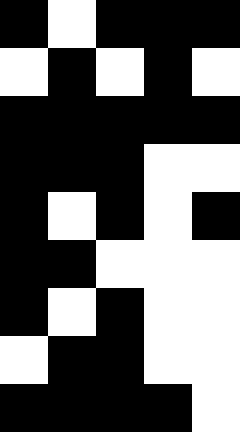[["black", "white", "black", "black", "black"], ["white", "black", "white", "black", "white"], ["black", "black", "black", "black", "black"], ["black", "black", "black", "white", "white"], ["black", "white", "black", "white", "black"], ["black", "black", "white", "white", "white"], ["black", "white", "black", "white", "white"], ["white", "black", "black", "white", "white"], ["black", "black", "black", "black", "white"]]